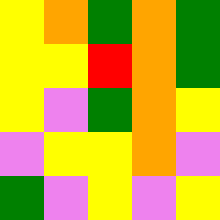[["yellow", "orange", "green", "orange", "green"], ["yellow", "yellow", "red", "orange", "green"], ["yellow", "violet", "green", "orange", "yellow"], ["violet", "yellow", "yellow", "orange", "violet"], ["green", "violet", "yellow", "violet", "yellow"]]